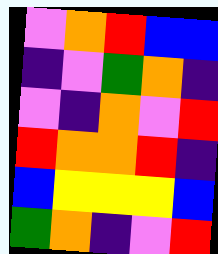[["violet", "orange", "red", "blue", "blue"], ["indigo", "violet", "green", "orange", "indigo"], ["violet", "indigo", "orange", "violet", "red"], ["red", "orange", "orange", "red", "indigo"], ["blue", "yellow", "yellow", "yellow", "blue"], ["green", "orange", "indigo", "violet", "red"]]